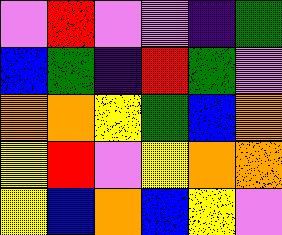[["violet", "red", "violet", "violet", "indigo", "green"], ["blue", "green", "indigo", "red", "green", "violet"], ["orange", "orange", "yellow", "green", "blue", "orange"], ["yellow", "red", "violet", "yellow", "orange", "orange"], ["yellow", "blue", "orange", "blue", "yellow", "violet"]]